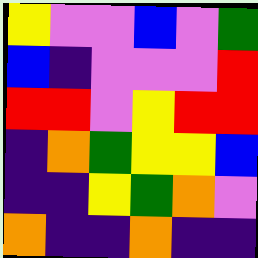[["yellow", "violet", "violet", "blue", "violet", "green"], ["blue", "indigo", "violet", "violet", "violet", "red"], ["red", "red", "violet", "yellow", "red", "red"], ["indigo", "orange", "green", "yellow", "yellow", "blue"], ["indigo", "indigo", "yellow", "green", "orange", "violet"], ["orange", "indigo", "indigo", "orange", "indigo", "indigo"]]